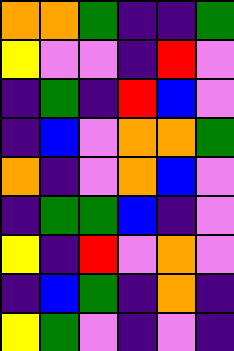[["orange", "orange", "green", "indigo", "indigo", "green"], ["yellow", "violet", "violet", "indigo", "red", "violet"], ["indigo", "green", "indigo", "red", "blue", "violet"], ["indigo", "blue", "violet", "orange", "orange", "green"], ["orange", "indigo", "violet", "orange", "blue", "violet"], ["indigo", "green", "green", "blue", "indigo", "violet"], ["yellow", "indigo", "red", "violet", "orange", "violet"], ["indigo", "blue", "green", "indigo", "orange", "indigo"], ["yellow", "green", "violet", "indigo", "violet", "indigo"]]